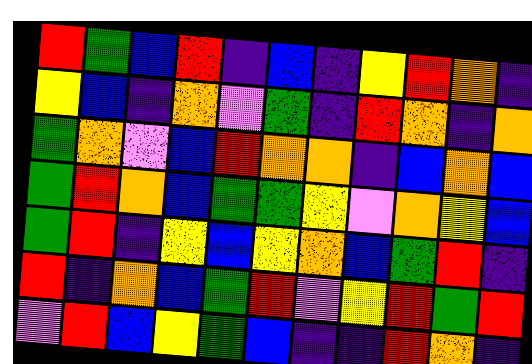[["red", "green", "blue", "red", "indigo", "blue", "indigo", "yellow", "red", "orange", "indigo"], ["yellow", "blue", "indigo", "orange", "violet", "green", "indigo", "red", "orange", "indigo", "orange"], ["green", "orange", "violet", "blue", "red", "orange", "orange", "indigo", "blue", "orange", "blue"], ["green", "red", "orange", "blue", "green", "green", "yellow", "violet", "orange", "yellow", "blue"], ["green", "red", "indigo", "yellow", "blue", "yellow", "orange", "blue", "green", "red", "indigo"], ["red", "indigo", "orange", "blue", "green", "red", "violet", "yellow", "red", "green", "red"], ["violet", "red", "blue", "yellow", "green", "blue", "indigo", "indigo", "red", "orange", "indigo"]]